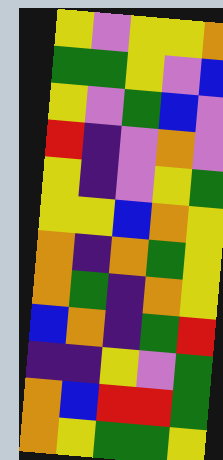[["yellow", "violet", "yellow", "yellow", "orange"], ["green", "green", "yellow", "violet", "blue"], ["yellow", "violet", "green", "blue", "violet"], ["red", "indigo", "violet", "orange", "violet"], ["yellow", "indigo", "violet", "yellow", "green"], ["yellow", "yellow", "blue", "orange", "yellow"], ["orange", "indigo", "orange", "green", "yellow"], ["orange", "green", "indigo", "orange", "yellow"], ["blue", "orange", "indigo", "green", "red"], ["indigo", "indigo", "yellow", "violet", "green"], ["orange", "blue", "red", "red", "green"], ["orange", "yellow", "green", "green", "yellow"]]